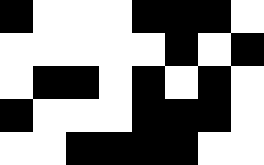[["black", "white", "white", "white", "black", "black", "black", "white"], ["white", "white", "white", "white", "white", "black", "white", "black"], ["white", "black", "black", "white", "black", "white", "black", "white"], ["black", "white", "white", "white", "black", "black", "black", "white"], ["white", "white", "black", "black", "black", "black", "white", "white"]]